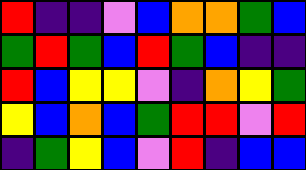[["red", "indigo", "indigo", "violet", "blue", "orange", "orange", "green", "blue"], ["green", "red", "green", "blue", "red", "green", "blue", "indigo", "indigo"], ["red", "blue", "yellow", "yellow", "violet", "indigo", "orange", "yellow", "green"], ["yellow", "blue", "orange", "blue", "green", "red", "red", "violet", "red"], ["indigo", "green", "yellow", "blue", "violet", "red", "indigo", "blue", "blue"]]